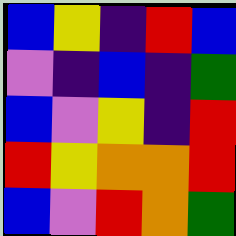[["blue", "yellow", "indigo", "red", "blue"], ["violet", "indigo", "blue", "indigo", "green"], ["blue", "violet", "yellow", "indigo", "red"], ["red", "yellow", "orange", "orange", "red"], ["blue", "violet", "red", "orange", "green"]]